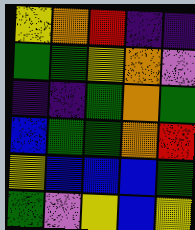[["yellow", "orange", "red", "indigo", "indigo"], ["green", "green", "yellow", "orange", "violet"], ["indigo", "indigo", "green", "orange", "green"], ["blue", "green", "green", "orange", "red"], ["yellow", "blue", "blue", "blue", "green"], ["green", "violet", "yellow", "blue", "yellow"]]